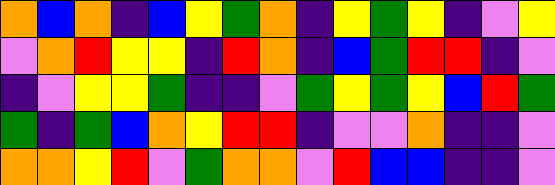[["orange", "blue", "orange", "indigo", "blue", "yellow", "green", "orange", "indigo", "yellow", "green", "yellow", "indigo", "violet", "yellow"], ["violet", "orange", "red", "yellow", "yellow", "indigo", "red", "orange", "indigo", "blue", "green", "red", "red", "indigo", "violet"], ["indigo", "violet", "yellow", "yellow", "green", "indigo", "indigo", "violet", "green", "yellow", "green", "yellow", "blue", "red", "green"], ["green", "indigo", "green", "blue", "orange", "yellow", "red", "red", "indigo", "violet", "violet", "orange", "indigo", "indigo", "violet"], ["orange", "orange", "yellow", "red", "violet", "green", "orange", "orange", "violet", "red", "blue", "blue", "indigo", "indigo", "violet"]]